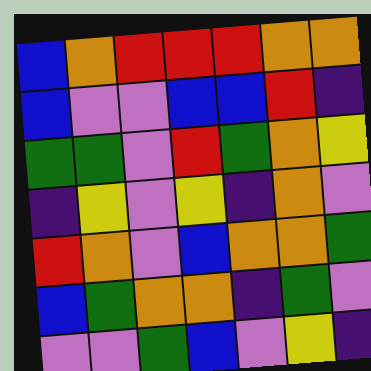[["blue", "orange", "red", "red", "red", "orange", "orange"], ["blue", "violet", "violet", "blue", "blue", "red", "indigo"], ["green", "green", "violet", "red", "green", "orange", "yellow"], ["indigo", "yellow", "violet", "yellow", "indigo", "orange", "violet"], ["red", "orange", "violet", "blue", "orange", "orange", "green"], ["blue", "green", "orange", "orange", "indigo", "green", "violet"], ["violet", "violet", "green", "blue", "violet", "yellow", "indigo"]]